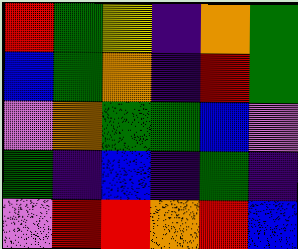[["red", "green", "yellow", "indigo", "orange", "green"], ["blue", "green", "orange", "indigo", "red", "green"], ["violet", "orange", "green", "green", "blue", "violet"], ["green", "indigo", "blue", "indigo", "green", "indigo"], ["violet", "red", "red", "orange", "red", "blue"]]